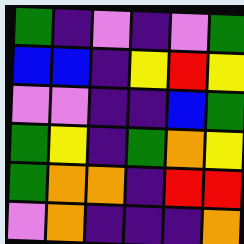[["green", "indigo", "violet", "indigo", "violet", "green"], ["blue", "blue", "indigo", "yellow", "red", "yellow"], ["violet", "violet", "indigo", "indigo", "blue", "green"], ["green", "yellow", "indigo", "green", "orange", "yellow"], ["green", "orange", "orange", "indigo", "red", "red"], ["violet", "orange", "indigo", "indigo", "indigo", "orange"]]